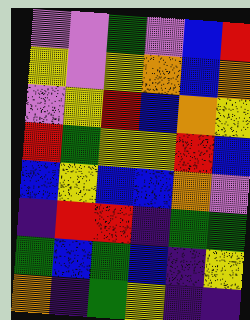[["violet", "violet", "green", "violet", "blue", "red"], ["yellow", "violet", "yellow", "orange", "blue", "orange"], ["violet", "yellow", "red", "blue", "orange", "yellow"], ["red", "green", "yellow", "yellow", "red", "blue"], ["blue", "yellow", "blue", "blue", "orange", "violet"], ["indigo", "red", "red", "indigo", "green", "green"], ["green", "blue", "green", "blue", "indigo", "yellow"], ["orange", "indigo", "green", "yellow", "indigo", "indigo"]]